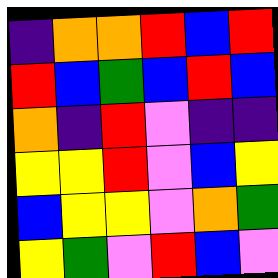[["indigo", "orange", "orange", "red", "blue", "red"], ["red", "blue", "green", "blue", "red", "blue"], ["orange", "indigo", "red", "violet", "indigo", "indigo"], ["yellow", "yellow", "red", "violet", "blue", "yellow"], ["blue", "yellow", "yellow", "violet", "orange", "green"], ["yellow", "green", "violet", "red", "blue", "violet"]]